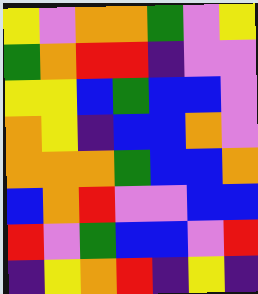[["yellow", "violet", "orange", "orange", "green", "violet", "yellow"], ["green", "orange", "red", "red", "indigo", "violet", "violet"], ["yellow", "yellow", "blue", "green", "blue", "blue", "violet"], ["orange", "yellow", "indigo", "blue", "blue", "orange", "violet"], ["orange", "orange", "orange", "green", "blue", "blue", "orange"], ["blue", "orange", "red", "violet", "violet", "blue", "blue"], ["red", "violet", "green", "blue", "blue", "violet", "red"], ["indigo", "yellow", "orange", "red", "indigo", "yellow", "indigo"]]